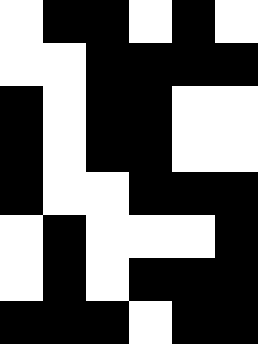[["white", "black", "black", "white", "black", "white"], ["white", "white", "black", "black", "black", "black"], ["black", "white", "black", "black", "white", "white"], ["black", "white", "black", "black", "white", "white"], ["black", "white", "white", "black", "black", "black"], ["white", "black", "white", "white", "white", "black"], ["white", "black", "white", "black", "black", "black"], ["black", "black", "black", "white", "black", "black"]]